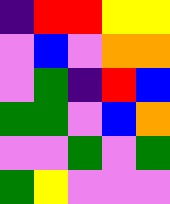[["indigo", "red", "red", "yellow", "yellow"], ["violet", "blue", "violet", "orange", "orange"], ["violet", "green", "indigo", "red", "blue"], ["green", "green", "violet", "blue", "orange"], ["violet", "violet", "green", "violet", "green"], ["green", "yellow", "violet", "violet", "violet"]]